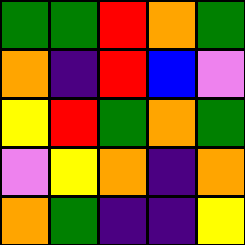[["green", "green", "red", "orange", "green"], ["orange", "indigo", "red", "blue", "violet"], ["yellow", "red", "green", "orange", "green"], ["violet", "yellow", "orange", "indigo", "orange"], ["orange", "green", "indigo", "indigo", "yellow"]]